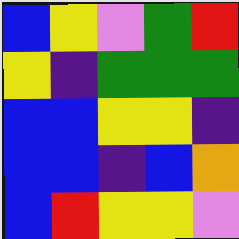[["blue", "yellow", "violet", "green", "red"], ["yellow", "indigo", "green", "green", "green"], ["blue", "blue", "yellow", "yellow", "indigo"], ["blue", "blue", "indigo", "blue", "orange"], ["blue", "red", "yellow", "yellow", "violet"]]